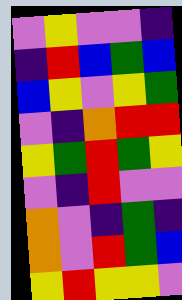[["violet", "yellow", "violet", "violet", "indigo"], ["indigo", "red", "blue", "green", "blue"], ["blue", "yellow", "violet", "yellow", "green"], ["violet", "indigo", "orange", "red", "red"], ["yellow", "green", "red", "green", "yellow"], ["violet", "indigo", "red", "violet", "violet"], ["orange", "violet", "indigo", "green", "indigo"], ["orange", "violet", "red", "green", "blue"], ["yellow", "red", "yellow", "yellow", "violet"]]